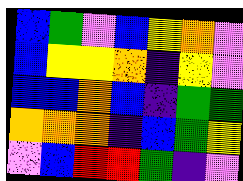[["blue", "green", "violet", "blue", "yellow", "orange", "violet"], ["blue", "yellow", "yellow", "orange", "indigo", "yellow", "violet"], ["blue", "blue", "orange", "blue", "indigo", "green", "green"], ["orange", "orange", "orange", "indigo", "blue", "green", "yellow"], ["violet", "blue", "red", "red", "green", "indigo", "violet"]]